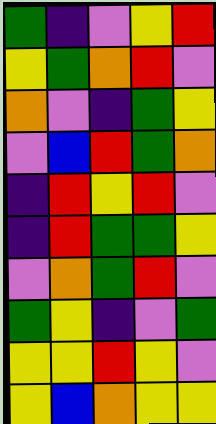[["green", "indigo", "violet", "yellow", "red"], ["yellow", "green", "orange", "red", "violet"], ["orange", "violet", "indigo", "green", "yellow"], ["violet", "blue", "red", "green", "orange"], ["indigo", "red", "yellow", "red", "violet"], ["indigo", "red", "green", "green", "yellow"], ["violet", "orange", "green", "red", "violet"], ["green", "yellow", "indigo", "violet", "green"], ["yellow", "yellow", "red", "yellow", "violet"], ["yellow", "blue", "orange", "yellow", "yellow"]]